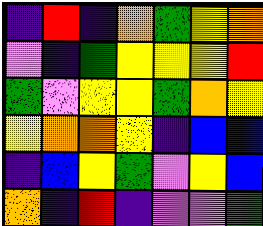[["indigo", "red", "indigo", "orange", "green", "yellow", "orange"], ["violet", "indigo", "green", "yellow", "yellow", "yellow", "red"], ["green", "violet", "yellow", "yellow", "green", "orange", "yellow"], ["yellow", "orange", "orange", "yellow", "indigo", "blue", "blue"], ["indigo", "blue", "yellow", "green", "violet", "yellow", "blue"], ["orange", "indigo", "red", "indigo", "violet", "violet", "green"]]